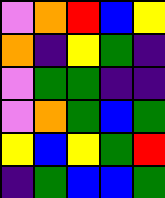[["violet", "orange", "red", "blue", "yellow"], ["orange", "indigo", "yellow", "green", "indigo"], ["violet", "green", "green", "indigo", "indigo"], ["violet", "orange", "green", "blue", "green"], ["yellow", "blue", "yellow", "green", "red"], ["indigo", "green", "blue", "blue", "green"]]